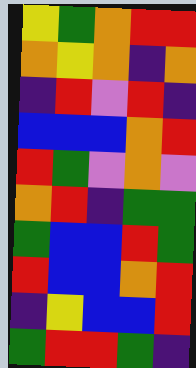[["yellow", "green", "orange", "red", "red"], ["orange", "yellow", "orange", "indigo", "orange"], ["indigo", "red", "violet", "red", "indigo"], ["blue", "blue", "blue", "orange", "red"], ["red", "green", "violet", "orange", "violet"], ["orange", "red", "indigo", "green", "green"], ["green", "blue", "blue", "red", "green"], ["red", "blue", "blue", "orange", "red"], ["indigo", "yellow", "blue", "blue", "red"], ["green", "red", "red", "green", "indigo"]]